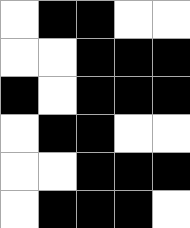[["white", "black", "black", "white", "white"], ["white", "white", "black", "black", "black"], ["black", "white", "black", "black", "black"], ["white", "black", "black", "white", "white"], ["white", "white", "black", "black", "black"], ["white", "black", "black", "black", "white"]]